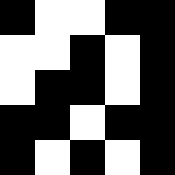[["black", "white", "white", "black", "black"], ["white", "white", "black", "white", "black"], ["white", "black", "black", "white", "black"], ["black", "black", "white", "black", "black"], ["black", "white", "black", "white", "black"]]